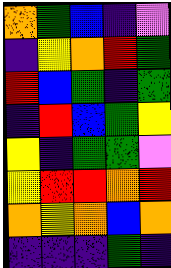[["orange", "green", "blue", "indigo", "violet"], ["indigo", "yellow", "orange", "red", "green"], ["red", "blue", "green", "indigo", "green"], ["indigo", "red", "blue", "green", "yellow"], ["yellow", "indigo", "green", "green", "violet"], ["yellow", "red", "red", "orange", "red"], ["orange", "yellow", "orange", "blue", "orange"], ["indigo", "indigo", "indigo", "green", "indigo"]]